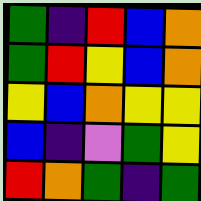[["green", "indigo", "red", "blue", "orange"], ["green", "red", "yellow", "blue", "orange"], ["yellow", "blue", "orange", "yellow", "yellow"], ["blue", "indigo", "violet", "green", "yellow"], ["red", "orange", "green", "indigo", "green"]]